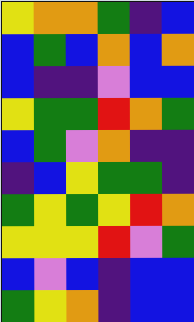[["yellow", "orange", "orange", "green", "indigo", "blue"], ["blue", "green", "blue", "orange", "blue", "orange"], ["blue", "indigo", "indigo", "violet", "blue", "blue"], ["yellow", "green", "green", "red", "orange", "green"], ["blue", "green", "violet", "orange", "indigo", "indigo"], ["indigo", "blue", "yellow", "green", "green", "indigo"], ["green", "yellow", "green", "yellow", "red", "orange"], ["yellow", "yellow", "yellow", "red", "violet", "green"], ["blue", "violet", "blue", "indigo", "blue", "blue"], ["green", "yellow", "orange", "indigo", "blue", "blue"]]